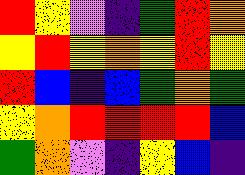[["red", "yellow", "violet", "indigo", "green", "red", "orange"], ["yellow", "red", "yellow", "orange", "yellow", "red", "yellow"], ["red", "blue", "indigo", "blue", "green", "orange", "green"], ["yellow", "orange", "red", "red", "red", "red", "blue"], ["green", "orange", "violet", "indigo", "yellow", "blue", "indigo"]]